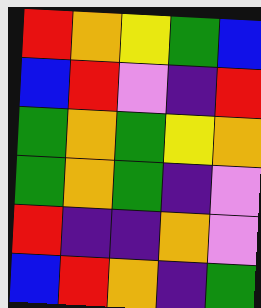[["red", "orange", "yellow", "green", "blue"], ["blue", "red", "violet", "indigo", "red"], ["green", "orange", "green", "yellow", "orange"], ["green", "orange", "green", "indigo", "violet"], ["red", "indigo", "indigo", "orange", "violet"], ["blue", "red", "orange", "indigo", "green"]]